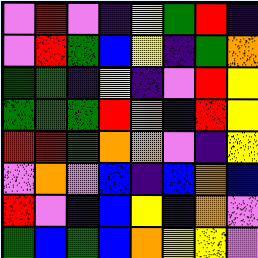[["violet", "red", "violet", "indigo", "yellow", "green", "red", "indigo"], ["violet", "red", "green", "blue", "yellow", "indigo", "green", "orange"], ["green", "green", "indigo", "yellow", "indigo", "violet", "red", "yellow"], ["green", "green", "green", "red", "orange", "indigo", "red", "yellow"], ["red", "red", "green", "orange", "orange", "violet", "indigo", "yellow"], ["violet", "orange", "violet", "blue", "indigo", "blue", "orange", "blue"], ["red", "violet", "indigo", "blue", "yellow", "indigo", "orange", "violet"], ["green", "blue", "green", "blue", "orange", "yellow", "yellow", "violet"]]